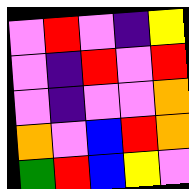[["violet", "red", "violet", "indigo", "yellow"], ["violet", "indigo", "red", "violet", "red"], ["violet", "indigo", "violet", "violet", "orange"], ["orange", "violet", "blue", "red", "orange"], ["green", "red", "blue", "yellow", "violet"]]